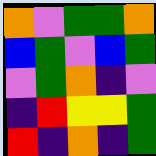[["orange", "violet", "green", "green", "orange"], ["blue", "green", "violet", "blue", "green"], ["violet", "green", "orange", "indigo", "violet"], ["indigo", "red", "yellow", "yellow", "green"], ["red", "indigo", "orange", "indigo", "green"]]